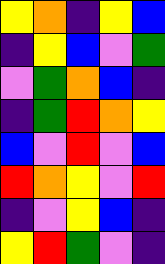[["yellow", "orange", "indigo", "yellow", "blue"], ["indigo", "yellow", "blue", "violet", "green"], ["violet", "green", "orange", "blue", "indigo"], ["indigo", "green", "red", "orange", "yellow"], ["blue", "violet", "red", "violet", "blue"], ["red", "orange", "yellow", "violet", "red"], ["indigo", "violet", "yellow", "blue", "indigo"], ["yellow", "red", "green", "violet", "indigo"]]